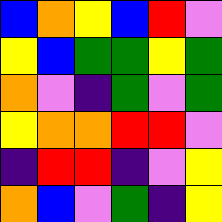[["blue", "orange", "yellow", "blue", "red", "violet"], ["yellow", "blue", "green", "green", "yellow", "green"], ["orange", "violet", "indigo", "green", "violet", "green"], ["yellow", "orange", "orange", "red", "red", "violet"], ["indigo", "red", "red", "indigo", "violet", "yellow"], ["orange", "blue", "violet", "green", "indigo", "yellow"]]